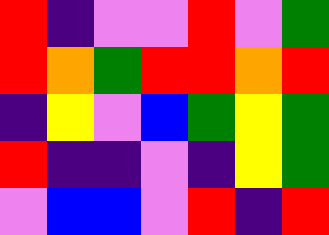[["red", "indigo", "violet", "violet", "red", "violet", "green"], ["red", "orange", "green", "red", "red", "orange", "red"], ["indigo", "yellow", "violet", "blue", "green", "yellow", "green"], ["red", "indigo", "indigo", "violet", "indigo", "yellow", "green"], ["violet", "blue", "blue", "violet", "red", "indigo", "red"]]